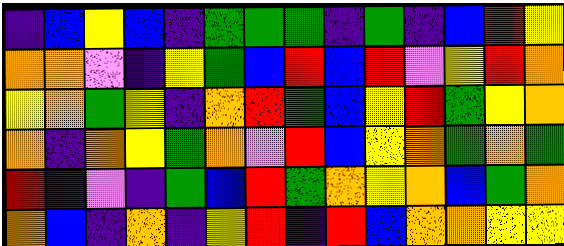[["indigo", "blue", "yellow", "blue", "indigo", "green", "green", "green", "indigo", "green", "indigo", "blue", "red", "yellow"], ["orange", "orange", "violet", "indigo", "yellow", "green", "blue", "red", "blue", "red", "violet", "yellow", "red", "orange"], ["yellow", "orange", "green", "yellow", "indigo", "orange", "red", "green", "blue", "yellow", "red", "green", "yellow", "orange"], ["orange", "indigo", "orange", "yellow", "green", "orange", "violet", "red", "blue", "yellow", "orange", "green", "orange", "green"], ["red", "indigo", "violet", "indigo", "green", "blue", "red", "green", "orange", "yellow", "orange", "blue", "green", "orange"], ["orange", "blue", "indigo", "orange", "indigo", "yellow", "red", "indigo", "red", "blue", "orange", "orange", "yellow", "yellow"]]